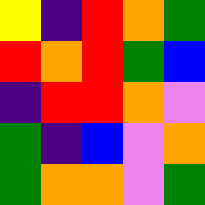[["yellow", "indigo", "red", "orange", "green"], ["red", "orange", "red", "green", "blue"], ["indigo", "red", "red", "orange", "violet"], ["green", "indigo", "blue", "violet", "orange"], ["green", "orange", "orange", "violet", "green"]]